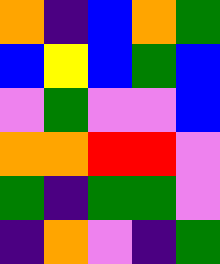[["orange", "indigo", "blue", "orange", "green"], ["blue", "yellow", "blue", "green", "blue"], ["violet", "green", "violet", "violet", "blue"], ["orange", "orange", "red", "red", "violet"], ["green", "indigo", "green", "green", "violet"], ["indigo", "orange", "violet", "indigo", "green"]]